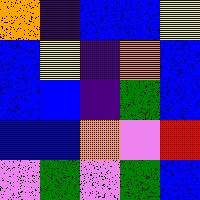[["orange", "indigo", "blue", "blue", "yellow"], ["blue", "yellow", "indigo", "orange", "blue"], ["blue", "blue", "indigo", "green", "blue"], ["blue", "blue", "orange", "violet", "red"], ["violet", "green", "violet", "green", "blue"]]